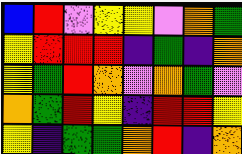[["blue", "red", "violet", "yellow", "yellow", "violet", "orange", "green"], ["yellow", "red", "red", "red", "indigo", "green", "indigo", "orange"], ["yellow", "green", "red", "orange", "violet", "orange", "green", "violet"], ["orange", "green", "red", "yellow", "indigo", "red", "red", "yellow"], ["yellow", "indigo", "green", "green", "orange", "red", "indigo", "orange"]]